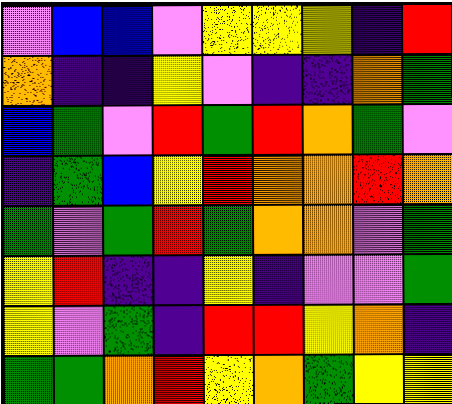[["violet", "blue", "blue", "violet", "yellow", "yellow", "yellow", "indigo", "red"], ["orange", "indigo", "indigo", "yellow", "violet", "indigo", "indigo", "orange", "green"], ["blue", "green", "violet", "red", "green", "red", "orange", "green", "violet"], ["indigo", "green", "blue", "yellow", "red", "orange", "orange", "red", "orange"], ["green", "violet", "green", "red", "green", "orange", "orange", "violet", "green"], ["yellow", "red", "indigo", "indigo", "yellow", "indigo", "violet", "violet", "green"], ["yellow", "violet", "green", "indigo", "red", "red", "yellow", "orange", "indigo"], ["green", "green", "orange", "red", "yellow", "orange", "green", "yellow", "yellow"]]